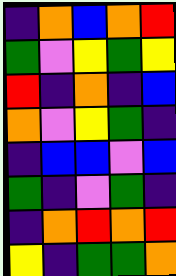[["indigo", "orange", "blue", "orange", "red"], ["green", "violet", "yellow", "green", "yellow"], ["red", "indigo", "orange", "indigo", "blue"], ["orange", "violet", "yellow", "green", "indigo"], ["indigo", "blue", "blue", "violet", "blue"], ["green", "indigo", "violet", "green", "indigo"], ["indigo", "orange", "red", "orange", "red"], ["yellow", "indigo", "green", "green", "orange"]]